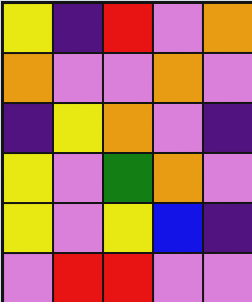[["yellow", "indigo", "red", "violet", "orange"], ["orange", "violet", "violet", "orange", "violet"], ["indigo", "yellow", "orange", "violet", "indigo"], ["yellow", "violet", "green", "orange", "violet"], ["yellow", "violet", "yellow", "blue", "indigo"], ["violet", "red", "red", "violet", "violet"]]